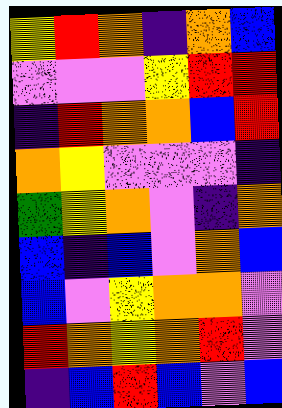[["yellow", "red", "orange", "indigo", "orange", "blue"], ["violet", "violet", "violet", "yellow", "red", "red"], ["indigo", "red", "orange", "orange", "blue", "red"], ["orange", "yellow", "violet", "violet", "violet", "indigo"], ["green", "yellow", "orange", "violet", "indigo", "orange"], ["blue", "indigo", "blue", "violet", "orange", "blue"], ["blue", "violet", "yellow", "orange", "orange", "violet"], ["red", "orange", "yellow", "orange", "red", "violet"], ["indigo", "blue", "red", "blue", "violet", "blue"]]